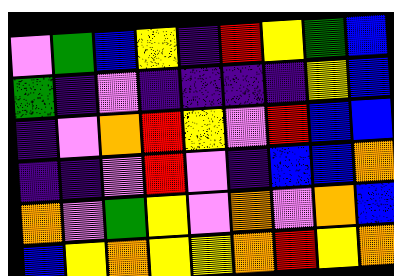[["violet", "green", "blue", "yellow", "indigo", "red", "yellow", "green", "blue"], ["green", "indigo", "violet", "indigo", "indigo", "indigo", "indigo", "yellow", "blue"], ["indigo", "violet", "orange", "red", "yellow", "violet", "red", "blue", "blue"], ["indigo", "indigo", "violet", "red", "violet", "indigo", "blue", "blue", "orange"], ["orange", "violet", "green", "yellow", "violet", "orange", "violet", "orange", "blue"], ["blue", "yellow", "orange", "yellow", "yellow", "orange", "red", "yellow", "orange"]]